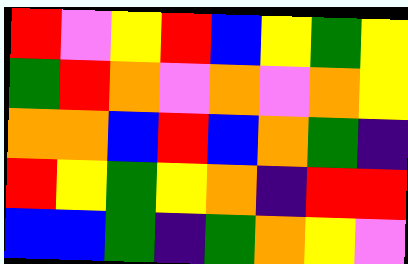[["red", "violet", "yellow", "red", "blue", "yellow", "green", "yellow"], ["green", "red", "orange", "violet", "orange", "violet", "orange", "yellow"], ["orange", "orange", "blue", "red", "blue", "orange", "green", "indigo"], ["red", "yellow", "green", "yellow", "orange", "indigo", "red", "red"], ["blue", "blue", "green", "indigo", "green", "orange", "yellow", "violet"]]